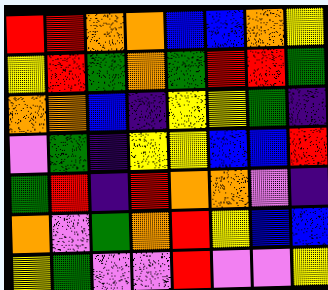[["red", "red", "orange", "orange", "blue", "blue", "orange", "yellow"], ["yellow", "red", "green", "orange", "green", "red", "red", "green"], ["orange", "orange", "blue", "indigo", "yellow", "yellow", "green", "indigo"], ["violet", "green", "indigo", "yellow", "yellow", "blue", "blue", "red"], ["green", "red", "indigo", "red", "orange", "orange", "violet", "indigo"], ["orange", "violet", "green", "orange", "red", "yellow", "blue", "blue"], ["yellow", "green", "violet", "violet", "red", "violet", "violet", "yellow"]]